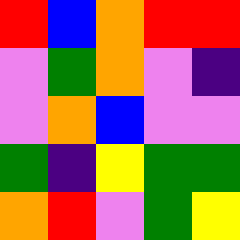[["red", "blue", "orange", "red", "red"], ["violet", "green", "orange", "violet", "indigo"], ["violet", "orange", "blue", "violet", "violet"], ["green", "indigo", "yellow", "green", "green"], ["orange", "red", "violet", "green", "yellow"]]